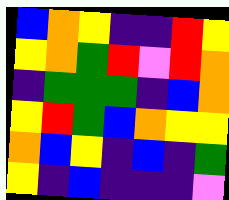[["blue", "orange", "yellow", "indigo", "indigo", "red", "yellow"], ["yellow", "orange", "green", "red", "violet", "red", "orange"], ["indigo", "green", "green", "green", "indigo", "blue", "orange"], ["yellow", "red", "green", "blue", "orange", "yellow", "yellow"], ["orange", "blue", "yellow", "indigo", "blue", "indigo", "green"], ["yellow", "indigo", "blue", "indigo", "indigo", "indigo", "violet"]]